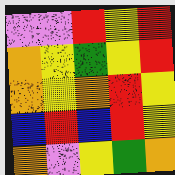[["violet", "violet", "red", "yellow", "red"], ["orange", "yellow", "green", "yellow", "red"], ["orange", "yellow", "orange", "red", "yellow"], ["blue", "red", "blue", "red", "yellow"], ["orange", "violet", "yellow", "green", "orange"]]